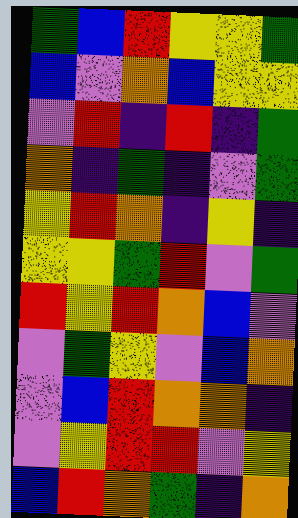[["green", "blue", "red", "yellow", "yellow", "green"], ["blue", "violet", "orange", "blue", "yellow", "yellow"], ["violet", "red", "indigo", "red", "indigo", "green"], ["orange", "indigo", "green", "indigo", "violet", "green"], ["yellow", "red", "orange", "indigo", "yellow", "indigo"], ["yellow", "yellow", "green", "red", "violet", "green"], ["red", "yellow", "red", "orange", "blue", "violet"], ["violet", "green", "yellow", "violet", "blue", "orange"], ["violet", "blue", "red", "orange", "orange", "indigo"], ["violet", "yellow", "red", "red", "violet", "yellow"], ["blue", "red", "orange", "green", "indigo", "orange"]]